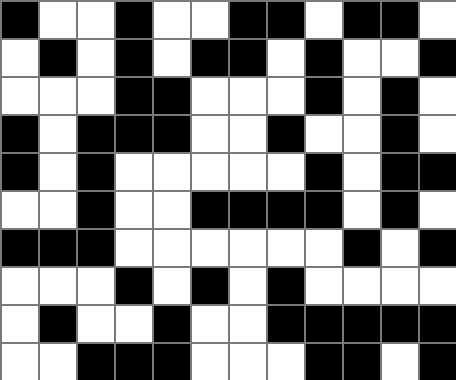[["black", "white", "white", "black", "white", "white", "black", "black", "white", "black", "black", "white"], ["white", "black", "white", "black", "white", "black", "black", "white", "black", "white", "white", "black"], ["white", "white", "white", "black", "black", "white", "white", "white", "black", "white", "black", "white"], ["black", "white", "black", "black", "black", "white", "white", "black", "white", "white", "black", "white"], ["black", "white", "black", "white", "white", "white", "white", "white", "black", "white", "black", "black"], ["white", "white", "black", "white", "white", "black", "black", "black", "black", "white", "black", "white"], ["black", "black", "black", "white", "white", "white", "white", "white", "white", "black", "white", "black"], ["white", "white", "white", "black", "white", "black", "white", "black", "white", "white", "white", "white"], ["white", "black", "white", "white", "black", "white", "white", "black", "black", "black", "black", "black"], ["white", "white", "black", "black", "black", "white", "white", "white", "black", "black", "white", "black"]]